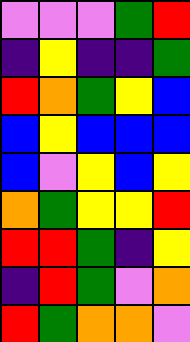[["violet", "violet", "violet", "green", "red"], ["indigo", "yellow", "indigo", "indigo", "green"], ["red", "orange", "green", "yellow", "blue"], ["blue", "yellow", "blue", "blue", "blue"], ["blue", "violet", "yellow", "blue", "yellow"], ["orange", "green", "yellow", "yellow", "red"], ["red", "red", "green", "indigo", "yellow"], ["indigo", "red", "green", "violet", "orange"], ["red", "green", "orange", "orange", "violet"]]